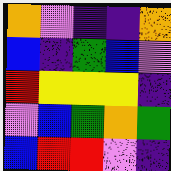[["orange", "violet", "indigo", "indigo", "orange"], ["blue", "indigo", "green", "blue", "violet"], ["red", "yellow", "yellow", "yellow", "indigo"], ["violet", "blue", "green", "orange", "green"], ["blue", "red", "red", "violet", "indigo"]]